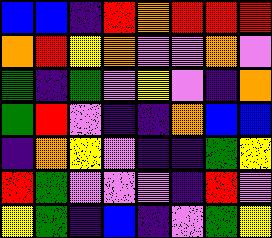[["blue", "blue", "indigo", "red", "orange", "red", "red", "red"], ["orange", "red", "yellow", "orange", "violet", "violet", "orange", "violet"], ["green", "indigo", "green", "violet", "yellow", "violet", "indigo", "orange"], ["green", "red", "violet", "indigo", "indigo", "orange", "blue", "blue"], ["indigo", "orange", "yellow", "violet", "indigo", "indigo", "green", "yellow"], ["red", "green", "violet", "violet", "violet", "indigo", "red", "violet"], ["yellow", "green", "indigo", "blue", "indigo", "violet", "green", "yellow"]]